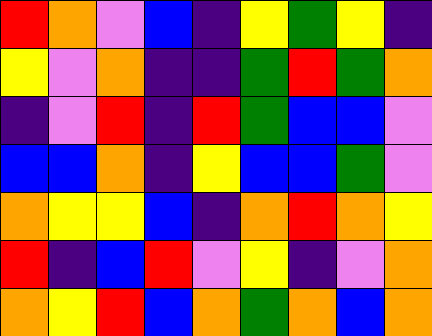[["red", "orange", "violet", "blue", "indigo", "yellow", "green", "yellow", "indigo"], ["yellow", "violet", "orange", "indigo", "indigo", "green", "red", "green", "orange"], ["indigo", "violet", "red", "indigo", "red", "green", "blue", "blue", "violet"], ["blue", "blue", "orange", "indigo", "yellow", "blue", "blue", "green", "violet"], ["orange", "yellow", "yellow", "blue", "indigo", "orange", "red", "orange", "yellow"], ["red", "indigo", "blue", "red", "violet", "yellow", "indigo", "violet", "orange"], ["orange", "yellow", "red", "blue", "orange", "green", "orange", "blue", "orange"]]